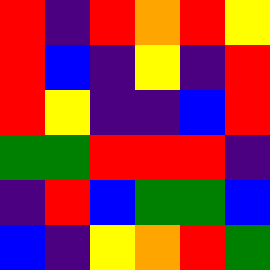[["red", "indigo", "red", "orange", "red", "yellow"], ["red", "blue", "indigo", "yellow", "indigo", "red"], ["red", "yellow", "indigo", "indigo", "blue", "red"], ["green", "green", "red", "red", "red", "indigo"], ["indigo", "red", "blue", "green", "green", "blue"], ["blue", "indigo", "yellow", "orange", "red", "green"]]